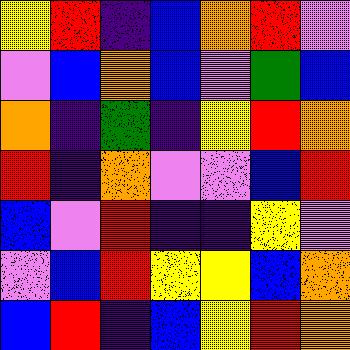[["yellow", "red", "indigo", "blue", "orange", "red", "violet"], ["violet", "blue", "orange", "blue", "violet", "green", "blue"], ["orange", "indigo", "green", "indigo", "yellow", "red", "orange"], ["red", "indigo", "orange", "violet", "violet", "blue", "red"], ["blue", "violet", "red", "indigo", "indigo", "yellow", "violet"], ["violet", "blue", "red", "yellow", "yellow", "blue", "orange"], ["blue", "red", "indigo", "blue", "yellow", "red", "orange"]]